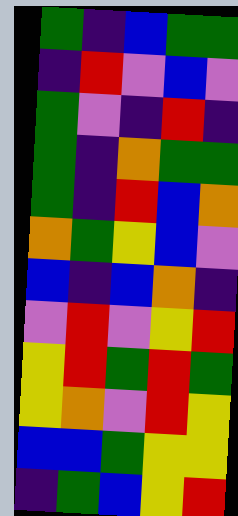[["green", "indigo", "blue", "green", "green"], ["indigo", "red", "violet", "blue", "violet"], ["green", "violet", "indigo", "red", "indigo"], ["green", "indigo", "orange", "green", "green"], ["green", "indigo", "red", "blue", "orange"], ["orange", "green", "yellow", "blue", "violet"], ["blue", "indigo", "blue", "orange", "indigo"], ["violet", "red", "violet", "yellow", "red"], ["yellow", "red", "green", "red", "green"], ["yellow", "orange", "violet", "red", "yellow"], ["blue", "blue", "green", "yellow", "yellow"], ["indigo", "green", "blue", "yellow", "red"]]